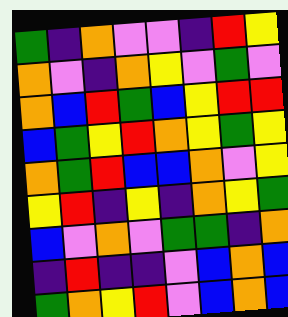[["green", "indigo", "orange", "violet", "violet", "indigo", "red", "yellow"], ["orange", "violet", "indigo", "orange", "yellow", "violet", "green", "violet"], ["orange", "blue", "red", "green", "blue", "yellow", "red", "red"], ["blue", "green", "yellow", "red", "orange", "yellow", "green", "yellow"], ["orange", "green", "red", "blue", "blue", "orange", "violet", "yellow"], ["yellow", "red", "indigo", "yellow", "indigo", "orange", "yellow", "green"], ["blue", "violet", "orange", "violet", "green", "green", "indigo", "orange"], ["indigo", "red", "indigo", "indigo", "violet", "blue", "orange", "blue"], ["green", "orange", "yellow", "red", "violet", "blue", "orange", "blue"]]